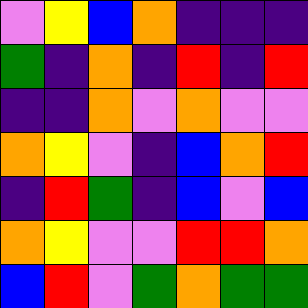[["violet", "yellow", "blue", "orange", "indigo", "indigo", "indigo"], ["green", "indigo", "orange", "indigo", "red", "indigo", "red"], ["indigo", "indigo", "orange", "violet", "orange", "violet", "violet"], ["orange", "yellow", "violet", "indigo", "blue", "orange", "red"], ["indigo", "red", "green", "indigo", "blue", "violet", "blue"], ["orange", "yellow", "violet", "violet", "red", "red", "orange"], ["blue", "red", "violet", "green", "orange", "green", "green"]]